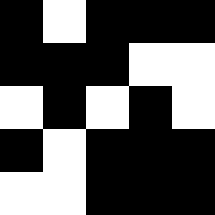[["black", "white", "black", "black", "black"], ["black", "black", "black", "white", "white"], ["white", "black", "white", "black", "white"], ["black", "white", "black", "black", "black"], ["white", "white", "black", "black", "black"]]